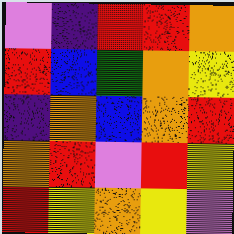[["violet", "indigo", "red", "red", "orange"], ["red", "blue", "green", "orange", "yellow"], ["indigo", "orange", "blue", "orange", "red"], ["orange", "red", "violet", "red", "yellow"], ["red", "yellow", "orange", "yellow", "violet"]]